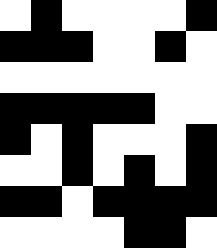[["white", "black", "white", "white", "white", "white", "black"], ["black", "black", "black", "white", "white", "black", "white"], ["white", "white", "white", "white", "white", "white", "white"], ["black", "black", "black", "black", "black", "white", "white"], ["black", "white", "black", "white", "white", "white", "black"], ["white", "white", "black", "white", "black", "white", "black"], ["black", "black", "white", "black", "black", "black", "black"], ["white", "white", "white", "white", "black", "black", "white"]]